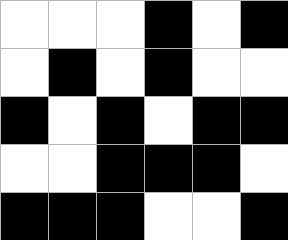[["white", "white", "white", "black", "white", "black"], ["white", "black", "white", "black", "white", "white"], ["black", "white", "black", "white", "black", "black"], ["white", "white", "black", "black", "black", "white"], ["black", "black", "black", "white", "white", "black"]]